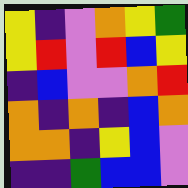[["yellow", "indigo", "violet", "orange", "yellow", "green"], ["yellow", "red", "violet", "red", "blue", "yellow"], ["indigo", "blue", "violet", "violet", "orange", "red"], ["orange", "indigo", "orange", "indigo", "blue", "orange"], ["orange", "orange", "indigo", "yellow", "blue", "violet"], ["indigo", "indigo", "green", "blue", "blue", "violet"]]